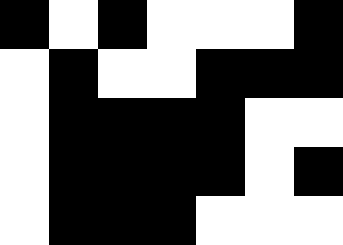[["black", "white", "black", "white", "white", "white", "black"], ["white", "black", "white", "white", "black", "black", "black"], ["white", "black", "black", "black", "black", "white", "white"], ["white", "black", "black", "black", "black", "white", "black"], ["white", "black", "black", "black", "white", "white", "white"]]